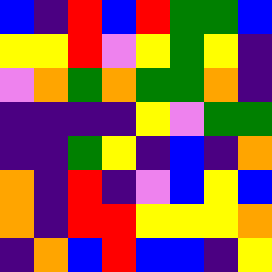[["blue", "indigo", "red", "blue", "red", "green", "green", "blue"], ["yellow", "yellow", "red", "violet", "yellow", "green", "yellow", "indigo"], ["violet", "orange", "green", "orange", "green", "green", "orange", "indigo"], ["indigo", "indigo", "indigo", "indigo", "yellow", "violet", "green", "green"], ["indigo", "indigo", "green", "yellow", "indigo", "blue", "indigo", "orange"], ["orange", "indigo", "red", "indigo", "violet", "blue", "yellow", "blue"], ["orange", "indigo", "red", "red", "yellow", "yellow", "yellow", "orange"], ["indigo", "orange", "blue", "red", "blue", "blue", "indigo", "yellow"]]